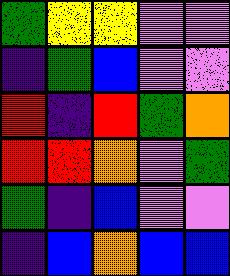[["green", "yellow", "yellow", "violet", "violet"], ["indigo", "green", "blue", "violet", "violet"], ["red", "indigo", "red", "green", "orange"], ["red", "red", "orange", "violet", "green"], ["green", "indigo", "blue", "violet", "violet"], ["indigo", "blue", "orange", "blue", "blue"]]